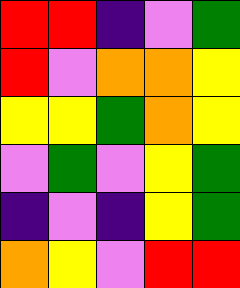[["red", "red", "indigo", "violet", "green"], ["red", "violet", "orange", "orange", "yellow"], ["yellow", "yellow", "green", "orange", "yellow"], ["violet", "green", "violet", "yellow", "green"], ["indigo", "violet", "indigo", "yellow", "green"], ["orange", "yellow", "violet", "red", "red"]]